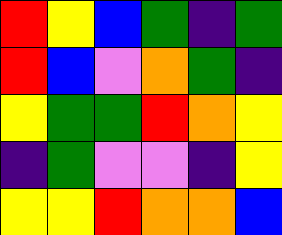[["red", "yellow", "blue", "green", "indigo", "green"], ["red", "blue", "violet", "orange", "green", "indigo"], ["yellow", "green", "green", "red", "orange", "yellow"], ["indigo", "green", "violet", "violet", "indigo", "yellow"], ["yellow", "yellow", "red", "orange", "orange", "blue"]]